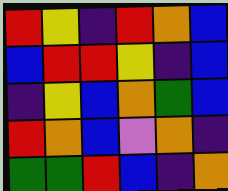[["red", "yellow", "indigo", "red", "orange", "blue"], ["blue", "red", "red", "yellow", "indigo", "blue"], ["indigo", "yellow", "blue", "orange", "green", "blue"], ["red", "orange", "blue", "violet", "orange", "indigo"], ["green", "green", "red", "blue", "indigo", "orange"]]